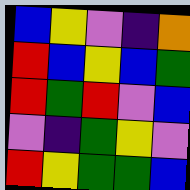[["blue", "yellow", "violet", "indigo", "orange"], ["red", "blue", "yellow", "blue", "green"], ["red", "green", "red", "violet", "blue"], ["violet", "indigo", "green", "yellow", "violet"], ["red", "yellow", "green", "green", "blue"]]